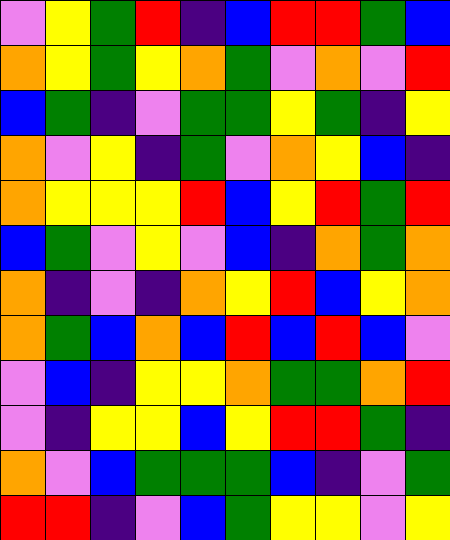[["violet", "yellow", "green", "red", "indigo", "blue", "red", "red", "green", "blue"], ["orange", "yellow", "green", "yellow", "orange", "green", "violet", "orange", "violet", "red"], ["blue", "green", "indigo", "violet", "green", "green", "yellow", "green", "indigo", "yellow"], ["orange", "violet", "yellow", "indigo", "green", "violet", "orange", "yellow", "blue", "indigo"], ["orange", "yellow", "yellow", "yellow", "red", "blue", "yellow", "red", "green", "red"], ["blue", "green", "violet", "yellow", "violet", "blue", "indigo", "orange", "green", "orange"], ["orange", "indigo", "violet", "indigo", "orange", "yellow", "red", "blue", "yellow", "orange"], ["orange", "green", "blue", "orange", "blue", "red", "blue", "red", "blue", "violet"], ["violet", "blue", "indigo", "yellow", "yellow", "orange", "green", "green", "orange", "red"], ["violet", "indigo", "yellow", "yellow", "blue", "yellow", "red", "red", "green", "indigo"], ["orange", "violet", "blue", "green", "green", "green", "blue", "indigo", "violet", "green"], ["red", "red", "indigo", "violet", "blue", "green", "yellow", "yellow", "violet", "yellow"]]